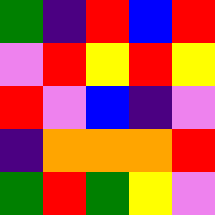[["green", "indigo", "red", "blue", "red"], ["violet", "red", "yellow", "red", "yellow"], ["red", "violet", "blue", "indigo", "violet"], ["indigo", "orange", "orange", "orange", "red"], ["green", "red", "green", "yellow", "violet"]]